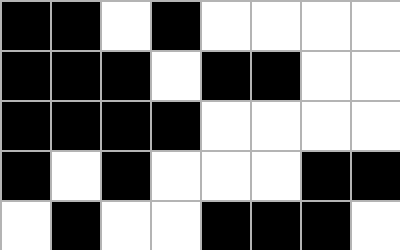[["black", "black", "white", "black", "white", "white", "white", "white"], ["black", "black", "black", "white", "black", "black", "white", "white"], ["black", "black", "black", "black", "white", "white", "white", "white"], ["black", "white", "black", "white", "white", "white", "black", "black"], ["white", "black", "white", "white", "black", "black", "black", "white"]]